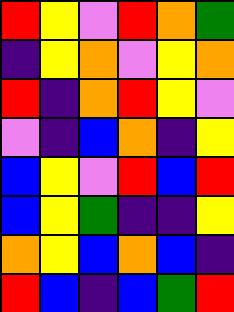[["red", "yellow", "violet", "red", "orange", "green"], ["indigo", "yellow", "orange", "violet", "yellow", "orange"], ["red", "indigo", "orange", "red", "yellow", "violet"], ["violet", "indigo", "blue", "orange", "indigo", "yellow"], ["blue", "yellow", "violet", "red", "blue", "red"], ["blue", "yellow", "green", "indigo", "indigo", "yellow"], ["orange", "yellow", "blue", "orange", "blue", "indigo"], ["red", "blue", "indigo", "blue", "green", "red"]]